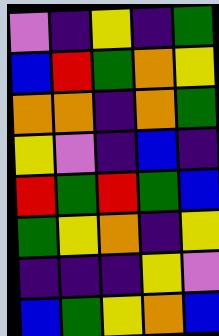[["violet", "indigo", "yellow", "indigo", "green"], ["blue", "red", "green", "orange", "yellow"], ["orange", "orange", "indigo", "orange", "green"], ["yellow", "violet", "indigo", "blue", "indigo"], ["red", "green", "red", "green", "blue"], ["green", "yellow", "orange", "indigo", "yellow"], ["indigo", "indigo", "indigo", "yellow", "violet"], ["blue", "green", "yellow", "orange", "blue"]]